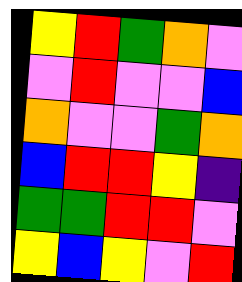[["yellow", "red", "green", "orange", "violet"], ["violet", "red", "violet", "violet", "blue"], ["orange", "violet", "violet", "green", "orange"], ["blue", "red", "red", "yellow", "indigo"], ["green", "green", "red", "red", "violet"], ["yellow", "blue", "yellow", "violet", "red"]]